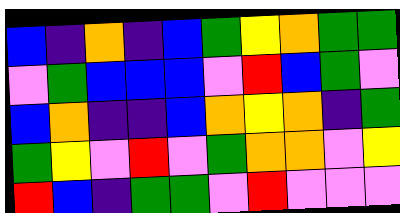[["blue", "indigo", "orange", "indigo", "blue", "green", "yellow", "orange", "green", "green"], ["violet", "green", "blue", "blue", "blue", "violet", "red", "blue", "green", "violet"], ["blue", "orange", "indigo", "indigo", "blue", "orange", "yellow", "orange", "indigo", "green"], ["green", "yellow", "violet", "red", "violet", "green", "orange", "orange", "violet", "yellow"], ["red", "blue", "indigo", "green", "green", "violet", "red", "violet", "violet", "violet"]]